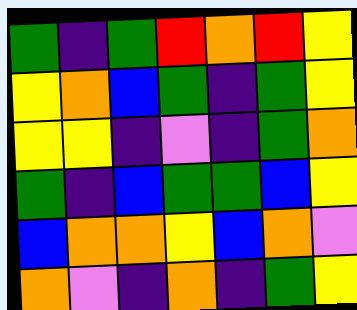[["green", "indigo", "green", "red", "orange", "red", "yellow"], ["yellow", "orange", "blue", "green", "indigo", "green", "yellow"], ["yellow", "yellow", "indigo", "violet", "indigo", "green", "orange"], ["green", "indigo", "blue", "green", "green", "blue", "yellow"], ["blue", "orange", "orange", "yellow", "blue", "orange", "violet"], ["orange", "violet", "indigo", "orange", "indigo", "green", "yellow"]]